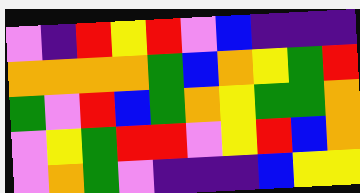[["violet", "indigo", "red", "yellow", "red", "violet", "blue", "indigo", "indigo", "indigo"], ["orange", "orange", "orange", "orange", "green", "blue", "orange", "yellow", "green", "red"], ["green", "violet", "red", "blue", "green", "orange", "yellow", "green", "green", "orange"], ["violet", "yellow", "green", "red", "red", "violet", "yellow", "red", "blue", "orange"], ["violet", "orange", "green", "violet", "indigo", "indigo", "indigo", "blue", "yellow", "yellow"]]